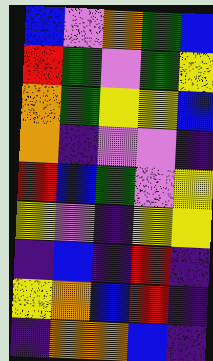[["blue", "violet", "orange", "green", "blue"], ["red", "green", "violet", "green", "yellow"], ["orange", "green", "yellow", "yellow", "blue"], ["orange", "indigo", "violet", "violet", "indigo"], ["red", "blue", "green", "violet", "yellow"], ["yellow", "violet", "indigo", "yellow", "yellow"], ["indigo", "blue", "indigo", "red", "indigo"], ["yellow", "orange", "blue", "red", "indigo"], ["indigo", "orange", "orange", "blue", "indigo"]]